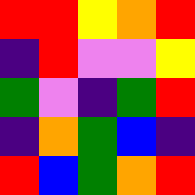[["red", "red", "yellow", "orange", "red"], ["indigo", "red", "violet", "violet", "yellow"], ["green", "violet", "indigo", "green", "red"], ["indigo", "orange", "green", "blue", "indigo"], ["red", "blue", "green", "orange", "red"]]